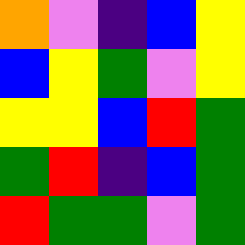[["orange", "violet", "indigo", "blue", "yellow"], ["blue", "yellow", "green", "violet", "yellow"], ["yellow", "yellow", "blue", "red", "green"], ["green", "red", "indigo", "blue", "green"], ["red", "green", "green", "violet", "green"]]